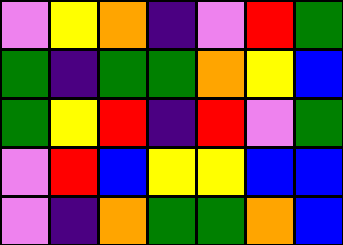[["violet", "yellow", "orange", "indigo", "violet", "red", "green"], ["green", "indigo", "green", "green", "orange", "yellow", "blue"], ["green", "yellow", "red", "indigo", "red", "violet", "green"], ["violet", "red", "blue", "yellow", "yellow", "blue", "blue"], ["violet", "indigo", "orange", "green", "green", "orange", "blue"]]